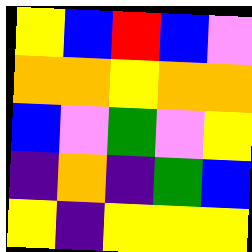[["yellow", "blue", "red", "blue", "violet"], ["orange", "orange", "yellow", "orange", "orange"], ["blue", "violet", "green", "violet", "yellow"], ["indigo", "orange", "indigo", "green", "blue"], ["yellow", "indigo", "yellow", "yellow", "yellow"]]